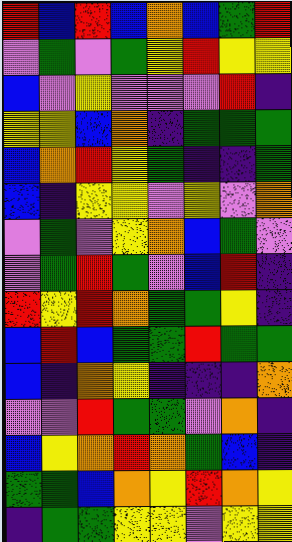[["red", "blue", "red", "blue", "orange", "blue", "green", "red"], ["violet", "green", "violet", "green", "yellow", "red", "yellow", "yellow"], ["blue", "violet", "yellow", "violet", "violet", "violet", "red", "indigo"], ["yellow", "yellow", "blue", "orange", "indigo", "green", "green", "green"], ["blue", "orange", "red", "yellow", "green", "indigo", "indigo", "green"], ["blue", "indigo", "yellow", "yellow", "violet", "yellow", "violet", "orange"], ["violet", "green", "violet", "yellow", "orange", "blue", "green", "violet"], ["violet", "green", "red", "green", "violet", "blue", "red", "indigo"], ["red", "yellow", "red", "orange", "green", "green", "yellow", "indigo"], ["blue", "red", "blue", "green", "green", "red", "green", "green"], ["blue", "indigo", "orange", "yellow", "indigo", "indigo", "indigo", "orange"], ["violet", "violet", "red", "green", "green", "violet", "orange", "indigo"], ["blue", "yellow", "orange", "red", "orange", "green", "blue", "indigo"], ["green", "green", "blue", "orange", "yellow", "red", "orange", "yellow"], ["indigo", "green", "green", "yellow", "yellow", "violet", "yellow", "yellow"]]